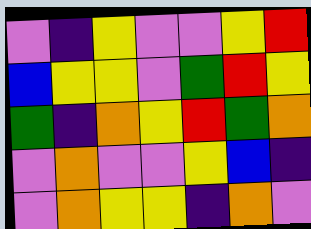[["violet", "indigo", "yellow", "violet", "violet", "yellow", "red"], ["blue", "yellow", "yellow", "violet", "green", "red", "yellow"], ["green", "indigo", "orange", "yellow", "red", "green", "orange"], ["violet", "orange", "violet", "violet", "yellow", "blue", "indigo"], ["violet", "orange", "yellow", "yellow", "indigo", "orange", "violet"]]